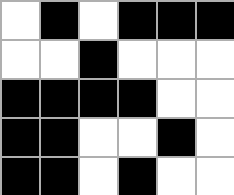[["white", "black", "white", "black", "black", "black"], ["white", "white", "black", "white", "white", "white"], ["black", "black", "black", "black", "white", "white"], ["black", "black", "white", "white", "black", "white"], ["black", "black", "white", "black", "white", "white"]]